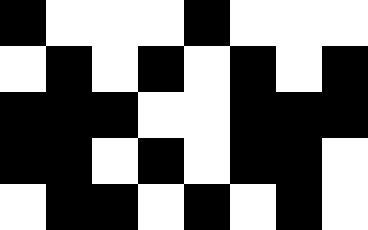[["black", "white", "white", "white", "black", "white", "white", "white"], ["white", "black", "white", "black", "white", "black", "white", "black"], ["black", "black", "black", "white", "white", "black", "black", "black"], ["black", "black", "white", "black", "white", "black", "black", "white"], ["white", "black", "black", "white", "black", "white", "black", "white"]]